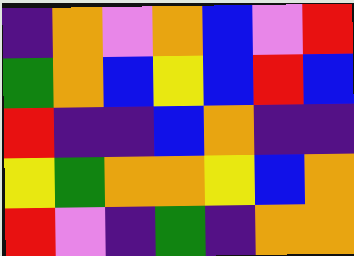[["indigo", "orange", "violet", "orange", "blue", "violet", "red"], ["green", "orange", "blue", "yellow", "blue", "red", "blue"], ["red", "indigo", "indigo", "blue", "orange", "indigo", "indigo"], ["yellow", "green", "orange", "orange", "yellow", "blue", "orange"], ["red", "violet", "indigo", "green", "indigo", "orange", "orange"]]